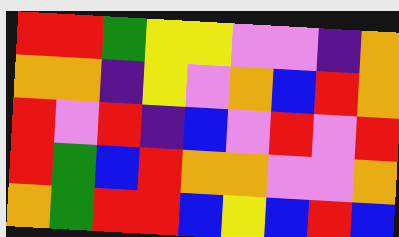[["red", "red", "green", "yellow", "yellow", "violet", "violet", "indigo", "orange"], ["orange", "orange", "indigo", "yellow", "violet", "orange", "blue", "red", "orange"], ["red", "violet", "red", "indigo", "blue", "violet", "red", "violet", "red"], ["red", "green", "blue", "red", "orange", "orange", "violet", "violet", "orange"], ["orange", "green", "red", "red", "blue", "yellow", "blue", "red", "blue"]]